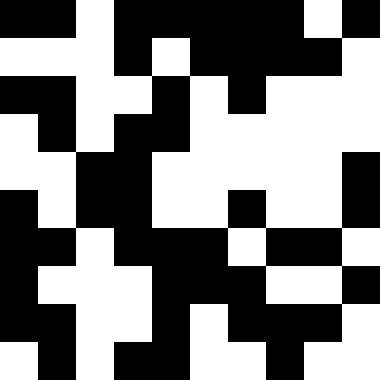[["black", "black", "white", "black", "black", "black", "black", "black", "white", "black"], ["white", "white", "white", "black", "white", "black", "black", "black", "black", "white"], ["black", "black", "white", "white", "black", "white", "black", "white", "white", "white"], ["white", "black", "white", "black", "black", "white", "white", "white", "white", "white"], ["white", "white", "black", "black", "white", "white", "white", "white", "white", "black"], ["black", "white", "black", "black", "white", "white", "black", "white", "white", "black"], ["black", "black", "white", "black", "black", "black", "white", "black", "black", "white"], ["black", "white", "white", "white", "black", "black", "black", "white", "white", "black"], ["black", "black", "white", "white", "black", "white", "black", "black", "black", "white"], ["white", "black", "white", "black", "black", "white", "white", "black", "white", "white"]]